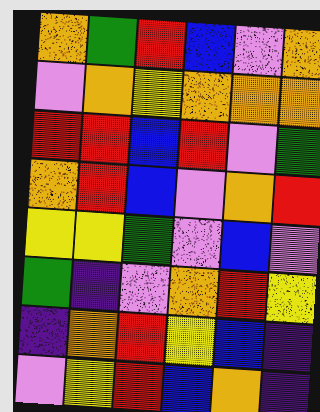[["orange", "green", "red", "blue", "violet", "orange"], ["violet", "orange", "yellow", "orange", "orange", "orange"], ["red", "red", "blue", "red", "violet", "green"], ["orange", "red", "blue", "violet", "orange", "red"], ["yellow", "yellow", "green", "violet", "blue", "violet"], ["green", "indigo", "violet", "orange", "red", "yellow"], ["indigo", "orange", "red", "yellow", "blue", "indigo"], ["violet", "yellow", "red", "blue", "orange", "indigo"]]